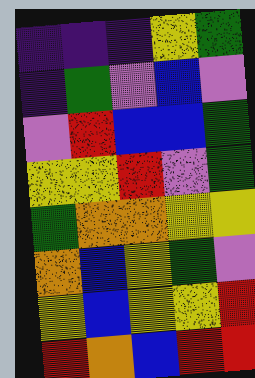[["indigo", "indigo", "indigo", "yellow", "green"], ["indigo", "green", "violet", "blue", "violet"], ["violet", "red", "blue", "blue", "green"], ["yellow", "yellow", "red", "violet", "green"], ["green", "orange", "orange", "yellow", "yellow"], ["orange", "blue", "yellow", "green", "violet"], ["yellow", "blue", "yellow", "yellow", "red"], ["red", "orange", "blue", "red", "red"]]